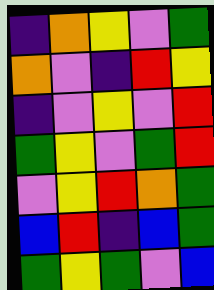[["indigo", "orange", "yellow", "violet", "green"], ["orange", "violet", "indigo", "red", "yellow"], ["indigo", "violet", "yellow", "violet", "red"], ["green", "yellow", "violet", "green", "red"], ["violet", "yellow", "red", "orange", "green"], ["blue", "red", "indigo", "blue", "green"], ["green", "yellow", "green", "violet", "blue"]]